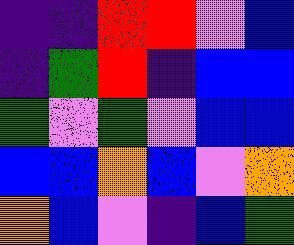[["indigo", "indigo", "red", "red", "violet", "blue"], ["indigo", "green", "red", "indigo", "blue", "blue"], ["green", "violet", "green", "violet", "blue", "blue"], ["blue", "blue", "orange", "blue", "violet", "orange"], ["orange", "blue", "violet", "indigo", "blue", "green"]]